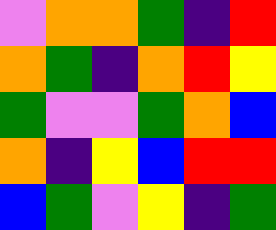[["violet", "orange", "orange", "green", "indigo", "red"], ["orange", "green", "indigo", "orange", "red", "yellow"], ["green", "violet", "violet", "green", "orange", "blue"], ["orange", "indigo", "yellow", "blue", "red", "red"], ["blue", "green", "violet", "yellow", "indigo", "green"]]